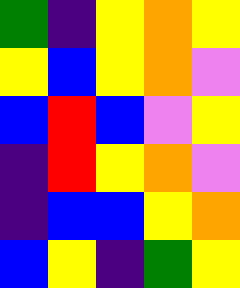[["green", "indigo", "yellow", "orange", "yellow"], ["yellow", "blue", "yellow", "orange", "violet"], ["blue", "red", "blue", "violet", "yellow"], ["indigo", "red", "yellow", "orange", "violet"], ["indigo", "blue", "blue", "yellow", "orange"], ["blue", "yellow", "indigo", "green", "yellow"]]